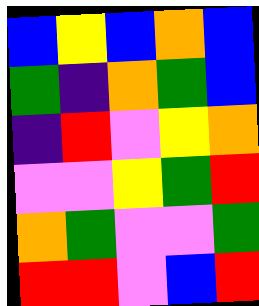[["blue", "yellow", "blue", "orange", "blue"], ["green", "indigo", "orange", "green", "blue"], ["indigo", "red", "violet", "yellow", "orange"], ["violet", "violet", "yellow", "green", "red"], ["orange", "green", "violet", "violet", "green"], ["red", "red", "violet", "blue", "red"]]